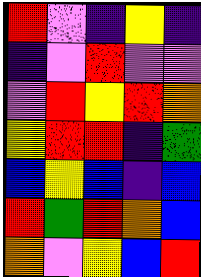[["red", "violet", "indigo", "yellow", "indigo"], ["indigo", "violet", "red", "violet", "violet"], ["violet", "red", "yellow", "red", "orange"], ["yellow", "red", "red", "indigo", "green"], ["blue", "yellow", "blue", "indigo", "blue"], ["red", "green", "red", "orange", "blue"], ["orange", "violet", "yellow", "blue", "red"]]